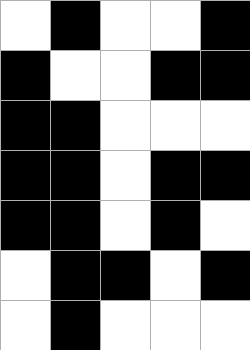[["white", "black", "white", "white", "black"], ["black", "white", "white", "black", "black"], ["black", "black", "white", "white", "white"], ["black", "black", "white", "black", "black"], ["black", "black", "white", "black", "white"], ["white", "black", "black", "white", "black"], ["white", "black", "white", "white", "white"]]